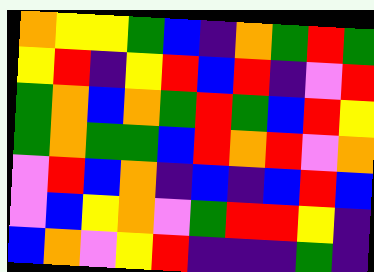[["orange", "yellow", "yellow", "green", "blue", "indigo", "orange", "green", "red", "green"], ["yellow", "red", "indigo", "yellow", "red", "blue", "red", "indigo", "violet", "red"], ["green", "orange", "blue", "orange", "green", "red", "green", "blue", "red", "yellow"], ["green", "orange", "green", "green", "blue", "red", "orange", "red", "violet", "orange"], ["violet", "red", "blue", "orange", "indigo", "blue", "indigo", "blue", "red", "blue"], ["violet", "blue", "yellow", "orange", "violet", "green", "red", "red", "yellow", "indigo"], ["blue", "orange", "violet", "yellow", "red", "indigo", "indigo", "indigo", "green", "indigo"]]